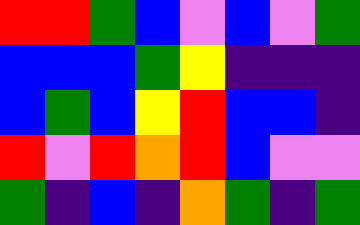[["red", "red", "green", "blue", "violet", "blue", "violet", "green"], ["blue", "blue", "blue", "green", "yellow", "indigo", "indigo", "indigo"], ["blue", "green", "blue", "yellow", "red", "blue", "blue", "indigo"], ["red", "violet", "red", "orange", "red", "blue", "violet", "violet"], ["green", "indigo", "blue", "indigo", "orange", "green", "indigo", "green"]]